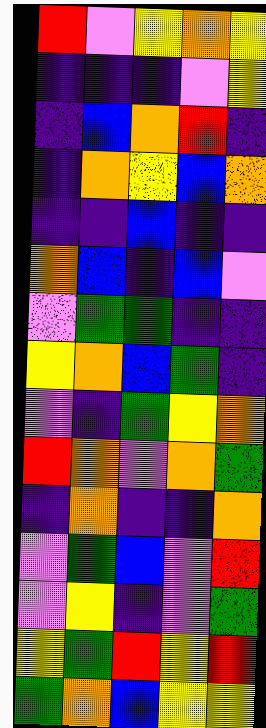[["red", "violet", "yellow", "orange", "yellow"], ["indigo", "indigo", "indigo", "violet", "yellow"], ["indigo", "blue", "orange", "red", "indigo"], ["indigo", "orange", "yellow", "blue", "orange"], ["indigo", "indigo", "blue", "indigo", "indigo"], ["orange", "blue", "indigo", "blue", "violet"], ["violet", "green", "green", "indigo", "indigo"], ["yellow", "orange", "blue", "green", "indigo"], ["violet", "indigo", "green", "yellow", "orange"], ["red", "orange", "violet", "orange", "green"], ["indigo", "orange", "indigo", "indigo", "orange"], ["violet", "green", "blue", "violet", "red"], ["violet", "yellow", "indigo", "violet", "green"], ["yellow", "green", "red", "yellow", "red"], ["green", "orange", "blue", "yellow", "yellow"]]